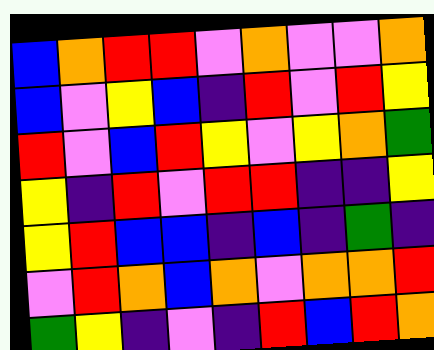[["blue", "orange", "red", "red", "violet", "orange", "violet", "violet", "orange"], ["blue", "violet", "yellow", "blue", "indigo", "red", "violet", "red", "yellow"], ["red", "violet", "blue", "red", "yellow", "violet", "yellow", "orange", "green"], ["yellow", "indigo", "red", "violet", "red", "red", "indigo", "indigo", "yellow"], ["yellow", "red", "blue", "blue", "indigo", "blue", "indigo", "green", "indigo"], ["violet", "red", "orange", "blue", "orange", "violet", "orange", "orange", "red"], ["green", "yellow", "indigo", "violet", "indigo", "red", "blue", "red", "orange"]]